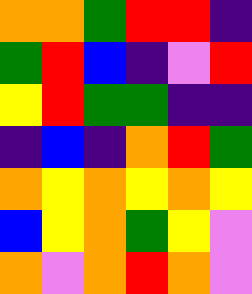[["orange", "orange", "green", "red", "red", "indigo"], ["green", "red", "blue", "indigo", "violet", "red"], ["yellow", "red", "green", "green", "indigo", "indigo"], ["indigo", "blue", "indigo", "orange", "red", "green"], ["orange", "yellow", "orange", "yellow", "orange", "yellow"], ["blue", "yellow", "orange", "green", "yellow", "violet"], ["orange", "violet", "orange", "red", "orange", "violet"]]